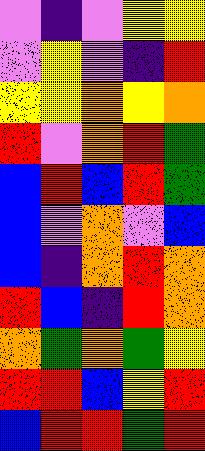[["violet", "indigo", "violet", "yellow", "yellow"], ["violet", "yellow", "violet", "indigo", "red"], ["yellow", "yellow", "orange", "yellow", "orange"], ["red", "violet", "orange", "red", "green"], ["blue", "red", "blue", "red", "green"], ["blue", "violet", "orange", "violet", "blue"], ["blue", "indigo", "orange", "red", "orange"], ["red", "blue", "indigo", "red", "orange"], ["orange", "green", "orange", "green", "yellow"], ["red", "red", "blue", "yellow", "red"], ["blue", "red", "red", "green", "red"]]